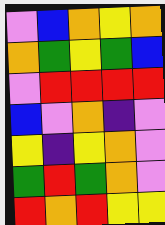[["violet", "blue", "orange", "yellow", "orange"], ["orange", "green", "yellow", "green", "blue"], ["violet", "red", "red", "red", "red"], ["blue", "violet", "orange", "indigo", "violet"], ["yellow", "indigo", "yellow", "orange", "violet"], ["green", "red", "green", "orange", "violet"], ["red", "orange", "red", "yellow", "yellow"]]